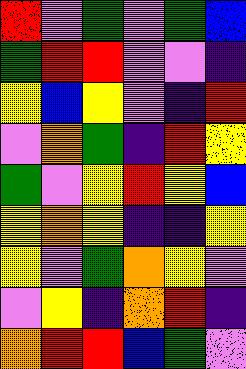[["red", "violet", "green", "violet", "green", "blue"], ["green", "red", "red", "violet", "violet", "indigo"], ["yellow", "blue", "yellow", "violet", "indigo", "red"], ["violet", "orange", "green", "indigo", "red", "yellow"], ["green", "violet", "yellow", "red", "yellow", "blue"], ["yellow", "orange", "yellow", "indigo", "indigo", "yellow"], ["yellow", "violet", "green", "orange", "yellow", "violet"], ["violet", "yellow", "indigo", "orange", "red", "indigo"], ["orange", "red", "red", "blue", "green", "violet"]]